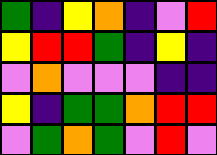[["green", "indigo", "yellow", "orange", "indigo", "violet", "red"], ["yellow", "red", "red", "green", "indigo", "yellow", "indigo"], ["violet", "orange", "violet", "violet", "violet", "indigo", "indigo"], ["yellow", "indigo", "green", "green", "orange", "red", "red"], ["violet", "green", "orange", "green", "violet", "red", "violet"]]